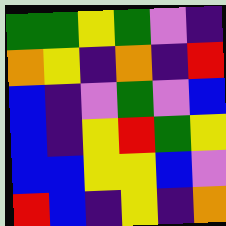[["green", "green", "yellow", "green", "violet", "indigo"], ["orange", "yellow", "indigo", "orange", "indigo", "red"], ["blue", "indigo", "violet", "green", "violet", "blue"], ["blue", "indigo", "yellow", "red", "green", "yellow"], ["blue", "blue", "yellow", "yellow", "blue", "violet"], ["red", "blue", "indigo", "yellow", "indigo", "orange"]]